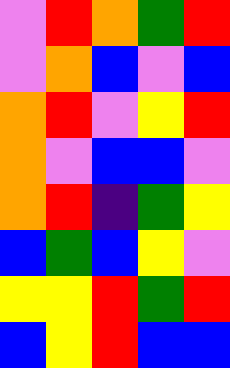[["violet", "red", "orange", "green", "red"], ["violet", "orange", "blue", "violet", "blue"], ["orange", "red", "violet", "yellow", "red"], ["orange", "violet", "blue", "blue", "violet"], ["orange", "red", "indigo", "green", "yellow"], ["blue", "green", "blue", "yellow", "violet"], ["yellow", "yellow", "red", "green", "red"], ["blue", "yellow", "red", "blue", "blue"]]